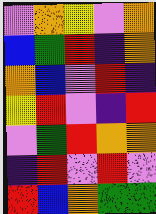[["violet", "orange", "yellow", "violet", "orange"], ["blue", "green", "red", "indigo", "orange"], ["orange", "blue", "violet", "red", "indigo"], ["yellow", "red", "violet", "indigo", "red"], ["violet", "green", "red", "orange", "orange"], ["indigo", "red", "violet", "red", "violet"], ["red", "blue", "orange", "green", "green"]]